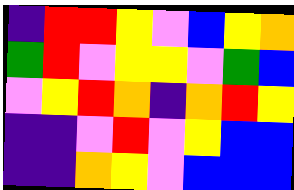[["indigo", "red", "red", "yellow", "violet", "blue", "yellow", "orange"], ["green", "red", "violet", "yellow", "yellow", "violet", "green", "blue"], ["violet", "yellow", "red", "orange", "indigo", "orange", "red", "yellow"], ["indigo", "indigo", "violet", "red", "violet", "yellow", "blue", "blue"], ["indigo", "indigo", "orange", "yellow", "violet", "blue", "blue", "blue"]]